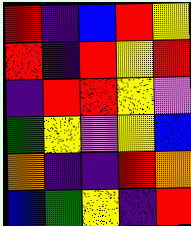[["red", "indigo", "blue", "red", "yellow"], ["red", "indigo", "red", "yellow", "red"], ["indigo", "red", "red", "yellow", "violet"], ["green", "yellow", "violet", "yellow", "blue"], ["orange", "indigo", "indigo", "red", "orange"], ["blue", "green", "yellow", "indigo", "red"]]